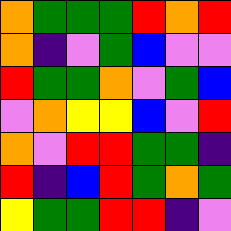[["orange", "green", "green", "green", "red", "orange", "red"], ["orange", "indigo", "violet", "green", "blue", "violet", "violet"], ["red", "green", "green", "orange", "violet", "green", "blue"], ["violet", "orange", "yellow", "yellow", "blue", "violet", "red"], ["orange", "violet", "red", "red", "green", "green", "indigo"], ["red", "indigo", "blue", "red", "green", "orange", "green"], ["yellow", "green", "green", "red", "red", "indigo", "violet"]]